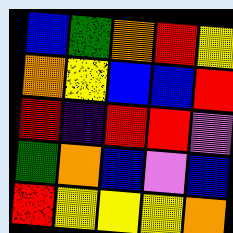[["blue", "green", "orange", "red", "yellow"], ["orange", "yellow", "blue", "blue", "red"], ["red", "indigo", "red", "red", "violet"], ["green", "orange", "blue", "violet", "blue"], ["red", "yellow", "yellow", "yellow", "orange"]]